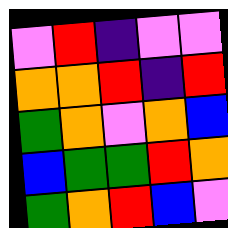[["violet", "red", "indigo", "violet", "violet"], ["orange", "orange", "red", "indigo", "red"], ["green", "orange", "violet", "orange", "blue"], ["blue", "green", "green", "red", "orange"], ["green", "orange", "red", "blue", "violet"]]